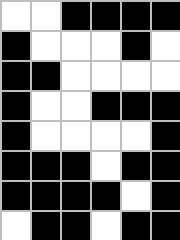[["white", "white", "black", "black", "black", "black"], ["black", "white", "white", "white", "black", "white"], ["black", "black", "white", "white", "white", "white"], ["black", "white", "white", "black", "black", "black"], ["black", "white", "white", "white", "white", "black"], ["black", "black", "black", "white", "black", "black"], ["black", "black", "black", "black", "white", "black"], ["white", "black", "black", "white", "black", "black"]]